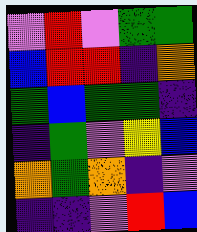[["violet", "red", "violet", "green", "green"], ["blue", "red", "red", "indigo", "orange"], ["green", "blue", "green", "green", "indigo"], ["indigo", "green", "violet", "yellow", "blue"], ["orange", "green", "orange", "indigo", "violet"], ["indigo", "indigo", "violet", "red", "blue"]]